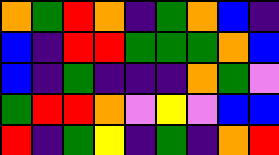[["orange", "green", "red", "orange", "indigo", "green", "orange", "blue", "indigo"], ["blue", "indigo", "red", "red", "green", "green", "green", "orange", "blue"], ["blue", "indigo", "green", "indigo", "indigo", "indigo", "orange", "green", "violet"], ["green", "red", "red", "orange", "violet", "yellow", "violet", "blue", "blue"], ["red", "indigo", "green", "yellow", "indigo", "green", "indigo", "orange", "red"]]